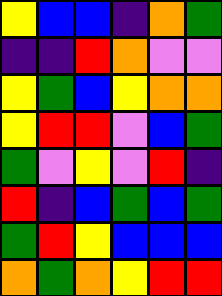[["yellow", "blue", "blue", "indigo", "orange", "green"], ["indigo", "indigo", "red", "orange", "violet", "violet"], ["yellow", "green", "blue", "yellow", "orange", "orange"], ["yellow", "red", "red", "violet", "blue", "green"], ["green", "violet", "yellow", "violet", "red", "indigo"], ["red", "indigo", "blue", "green", "blue", "green"], ["green", "red", "yellow", "blue", "blue", "blue"], ["orange", "green", "orange", "yellow", "red", "red"]]